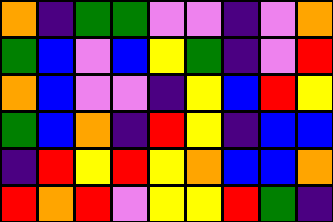[["orange", "indigo", "green", "green", "violet", "violet", "indigo", "violet", "orange"], ["green", "blue", "violet", "blue", "yellow", "green", "indigo", "violet", "red"], ["orange", "blue", "violet", "violet", "indigo", "yellow", "blue", "red", "yellow"], ["green", "blue", "orange", "indigo", "red", "yellow", "indigo", "blue", "blue"], ["indigo", "red", "yellow", "red", "yellow", "orange", "blue", "blue", "orange"], ["red", "orange", "red", "violet", "yellow", "yellow", "red", "green", "indigo"]]